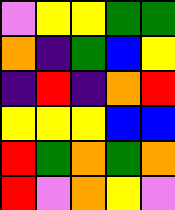[["violet", "yellow", "yellow", "green", "green"], ["orange", "indigo", "green", "blue", "yellow"], ["indigo", "red", "indigo", "orange", "red"], ["yellow", "yellow", "yellow", "blue", "blue"], ["red", "green", "orange", "green", "orange"], ["red", "violet", "orange", "yellow", "violet"]]